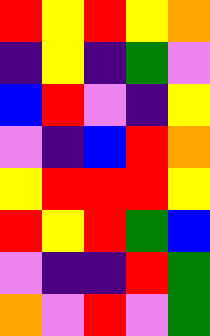[["red", "yellow", "red", "yellow", "orange"], ["indigo", "yellow", "indigo", "green", "violet"], ["blue", "red", "violet", "indigo", "yellow"], ["violet", "indigo", "blue", "red", "orange"], ["yellow", "red", "red", "red", "yellow"], ["red", "yellow", "red", "green", "blue"], ["violet", "indigo", "indigo", "red", "green"], ["orange", "violet", "red", "violet", "green"]]